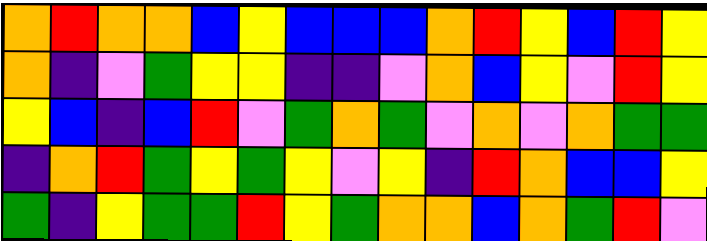[["orange", "red", "orange", "orange", "blue", "yellow", "blue", "blue", "blue", "orange", "red", "yellow", "blue", "red", "yellow"], ["orange", "indigo", "violet", "green", "yellow", "yellow", "indigo", "indigo", "violet", "orange", "blue", "yellow", "violet", "red", "yellow"], ["yellow", "blue", "indigo", "blue", "red", "violet", "green", "orange", "green", "violet", "orange", "violet", "orange", "green", "green"], ["indigo", "orange", "red", "green", "yellow", "green", "yellow", "violet", "yellow", "indigo", "red", "orange", "blue", "blue", "yellow"], ["green", "indigo", "yellow", "green", "green", "red", "yellow", "green", "orange", "orange", "blue", "orange", "green", "red", "violet"]]